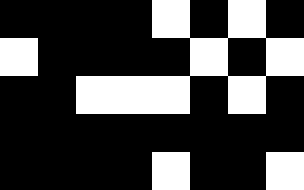[["black", "black", "black", "black", "white", "black", "white", "black"], ["white", "black", "black", "black", "black", "white", "black", "white"], ["black", "black", "white", "white", "white", "black", "white", "black"], ["black", "black", "black", "black", "black", "black", "black", "black"], ["black", "black", "black", "black", "white", "black", "black", "white"]]